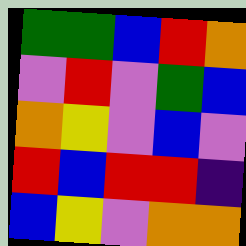[["green", "green", "blue", "red", "orange"], ["violet", "red", "violet", "green", "blue"], ["orange", "yellow", "violet", "blue", "violet"], ["red", "blue", "red", "red", "indigo"], ["blue", "yellow", "violet", "orange", "orange"]]